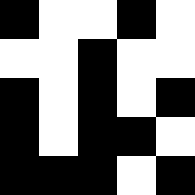[["black", "white", "white", "black", "white"], ["white", "white", "black", "white", "white"], ["black", "white", "black", "white", "black"], ["black", "white", "black", "black", "white"], ["black", "black", "black", "white", "black"]]